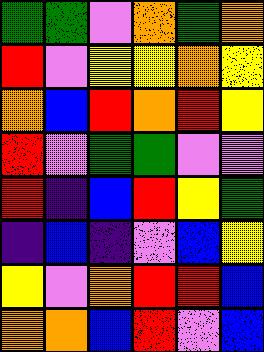[["green", "green", "violet", "orange", "green", "orange"], ["red", "violet", "yellow", "yellow", "orange", "yellow"], ["orange", "blue", "red", "orange", "red", "yellow"], ["red", "violet", "green", "green", "violet", "violet"], ["red", "indigo", "blue", "red", "yellow", "green"], ["indigo", "blue", "indigo", "violet", "blue", "yellow"], ["yellow", "violet", "orange", "red", "red", "blue"], ["orange", "orange", "blue", "red", "violet", "blue"]]